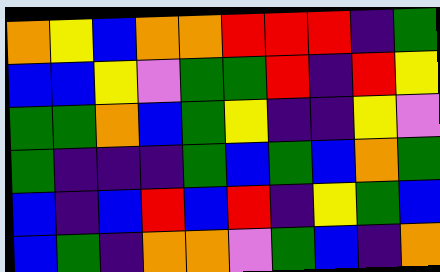[["orange", "yellow", "blue", "orange", "orange", "red", "red", "red", "indigo", "green"], ["blue", "blue", "yellow", "violet", "green", "green", "red", "indigo", "red", "yellow"], ["green", "green", "orange", "blue", "green", "yellow", "indigo", "indigo", "yellow", "violet"], ["green", "indigo", "indigo", "indigo", "green", "blue", "green", "blue", "orange", "green"], ["blue", "indigo", "blue", "red", "blue", "red", "indigo", "yellow", "green", "blue"], ["blue", "green", "indigo", "orange", "orange", "violet", "green", "blue", "indigo", "orange"]]